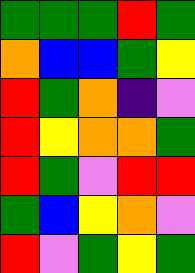[["green", "green", "green", "red", "green"], ["orange", "blue", "blue", "green", "yellow"], ["red", "green", "orange", "indigo", "violet"], ["red", "yellow", "orange", "orange", "green"], ["red", "green", "violet", "red", "red"], ["green", "blue", "yellow", "orange", "violet"], ["red", "violet", "green", "yellow", "green"]]